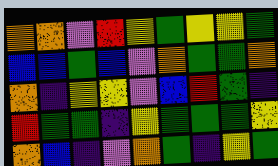[["orange", "orange", "violet", "red", "yellow", "green", "yellow", "yellow", "green"], ["blue", "blue", "green", "blue", "violet", "orange", "green", "green", "orange"], ["orange", "indigo", "yellow", "yellow", "violet", "blue", "red", "green", "indigo"], ["red", "green", "green", "indigo", "yellow", "green", "green", "green", "yellow"], ["orange", "blue", "indigo", "violet", "orange", "green", "indigo", "yellow", "green"]]